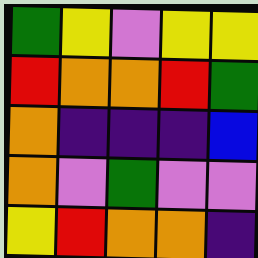[["green", "yellow", "violet", "yellow", "yellow"], ["red", "orange", "orange", "red", "green"], ["orange", "indigo", "indigo", "indigo", "blue"], ["orange", "violet", "green", "violet", "violet"], ["yellow", "red", "orange", "orange", "indigo"]]